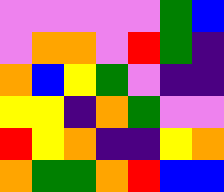[["violet", "violet", "violet", "violet", "violet", "green", "blue"], ["violet", "orange", "orange", "violet", "red", "green", "indigo"], ["orange", "blue", "yellow", "green", "violet", "indigo", "indigo"], ["yellow", "yellow", "indigo", "orange", "green", "violet", "violet"], ["red", "yellow", "orange", "indigo", "indigo", "yellow", "orange"], ["orange", "green", "green", "orange", "red", "blue", "blue"]]